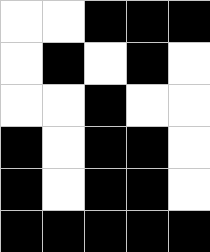[["white", "white", "black", "black", "black"], ["white", "black", "white", "black", "white"], ["white", "white", "black", "white", "white"], ["black", "white", "black", "black", "white"], ["black", "white", "black", "black", "white"], ["black", "black", "black", "black", "black"]]